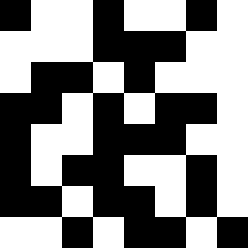[["black", "white", "white", "black", "white", "white", "black", "white"], ["white", "white", "white", "black", "black", "black", "white", "white"], ["white", "black", "black", "white", "black", "white", "white", "white"], ["black", "black", "white", "black", "white", "black", "black", "white"], ["black", "white", "white", "black", "black", "black", "white", "white"], ["black", "white", "black", "black", "white", "white", "black", "white"], ["black", "black", "white", "black", "black", "white", "black", "white"], ["white", "white", "black", "white", "black", "black", "white", "black"]]